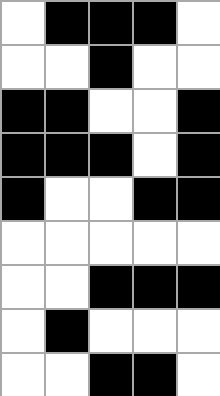[["white", "black", "black", "black", "white"], ["white", "white", "black", "white", "white"], ["black", "black", "white", "white", "black"], ["black", "black", "black", "white", "black"], ["black", "white", "white", "black", "black"], ["white", "white", "white", "white", "white"], ["white", "white", "black", "black", "black"], ["white", "black", "white", "white", "white"], ["white", "white", "black", "black", "white"]]